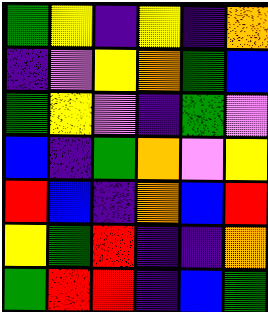[["green", "yellow", "indigo", "yellow", "indigo", "orange"], ["indigo", "violet", "yellow", "orange", "green", "blue"], ["green", "yellow", "violet", "indigo", "green", "violet"], ["blue", "indigo", "green", "orange", "violet", "yellow"], ["red", "blue", "indigo", "orange", "blue", "red"], ["yellow", "green", "red", "indigo", "indigo", "orange"], ["green", "red", "red", "indigo", "blue", "green"]]